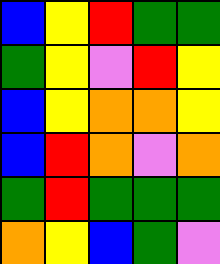[["blue", "yellow", "red", "green", "green"], ["green", "yellow", "violet", "red", "yellow"], ["blue", "yellow", "orange", "orange", "yellow"], ["blue", "red", "orange", "violet", "orange"], ["green", "red", "green", "green", "green"], ["orange", "yellow", "blue", "green", "violet"]]